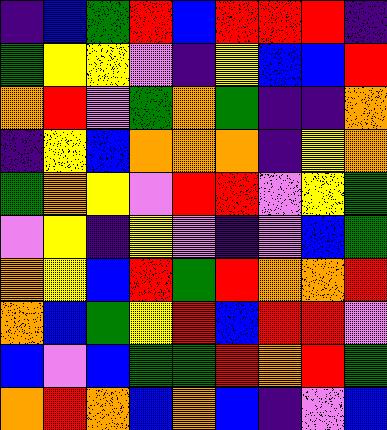[["indigo", "blue", "green", "red", "blue", "red", "red", "red", "indigo"], ["green", "yellow", "yellow", "violet", "indigo", "yellow", "blue", "blue", "red"], ["orange", "red", "violet", "green", "orange", "green", "indigo", "indigo", "orange"], ["indigo", "yellow", "blue", "orange", "orange", "orange", "indigo", "yellow", "orange"], ["green", "orange", "yellow", "violet", "red", "red", "violet", "yellow", "green"], ["violet", "yellow", "indigo", "yellow", "violet", "indigo", "violet", "blue", "green"], ["orange", "yellow", "blue", "red", "green", "red", "orange", "orange", "red"], ["orange", "blue", "green", "yellow", "red", "blue", "red", "red", "violet"], ["blue", "violet", "blue", "green", "green", "red", "orange", "red", "green"], ["orange", "red", "orange", "blue", "orange", "blue", "indigo", "violet", "blue"]]